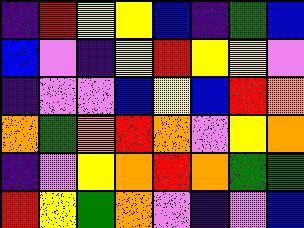[["indigo", "red", "yellow", "yellow", "blue", "indigo", "green", "blue"], ["blue", "violet", "indigo", "yellow", "red", "yellow", "yellow", "violet"], ["indigo", "violet", "violet", "blue", "yellow", "blue", "red", "orange"], ["orange", "green", "orange", "red", "orange", "violet", "yellow", "orange"], ["indigo", "violet", "yellow", "orange", "red", "orange", "green", "green"], ["red", "yellow", "green", "orange", "violet", "indigo", "violet", "blue"]]